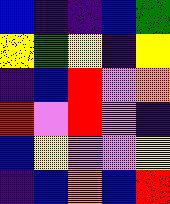[["blue", "indigo", "indigo", "blue", "green"], ["yellow", "green", "yellow", "indigo", "yellow"], ["indigo", "blue", "red", "violet", "orange"], ["red", "violet", "red", "violet", "indigo"], ["blue", "yellow", "violet", "violet", "yellow"], ["indigo", "blue", "orange", "blue", "red"]]